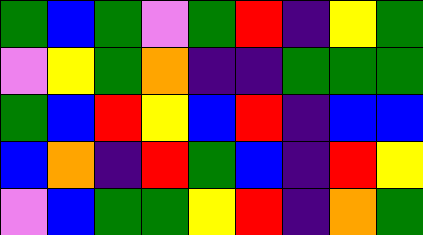[["green", "blue", "green", "violet", "green", "red", "indigo", "yellow", "green"], ["violet", "yellow", "green", "orange", "indigo", "indigo", "green", "green", "green"], ["green", "blue", "red", "yellow", "blue", "red", "indigo", "blue", "blue"], ["blue", "orange", "indigo", "red", "green", "blue", "indigo", "red", "yellow"], ["violet", "blue", "green", "green", "yellow", "red", "indigo", "orange", "green"]]